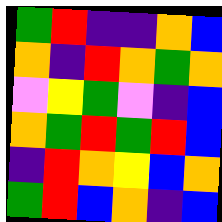[["green", "red", "indigo", "indigo", "orange", "blue"], ["orange", "indigo", "red", "orange", "green", "orange"], ["violet", "yellow", "green", "violet", "indigo", "blue"], ["orange", "green", "red", "green", "red", "blue"], ["indigo", "red", "orange", "yellow", "blue", "orange"], ["green", "red", "blue", "orange", "indigo", "blue"]]